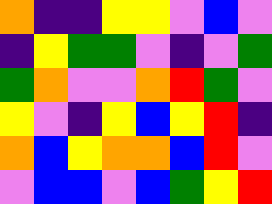[["orange", "indigo", "indigo", "yellow", "yellow", "violet", "blue", "violet"], ["indigo", "yellow", "green", "green", "violet", "indigo", "violet", "green"], ["green", "orange", "violet", "violet", "orange", "red", "green", "violet"], ["yellow", "violet", "indigo", "yellow", "blue", "yellow", "red", "indigo"], ["orange", "blue", "yellow", "orange", "orange", "blue", "red", "violet"], ["violet", "blue", "blue", "violet", "blue", "green", "yellow", "red"]]